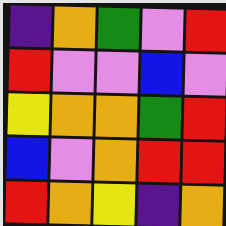[["indigo", "orange", "green", "violet", "red"], ["red", "violet", "violet", "blue", "violet"], ["yellow", "orange", "orange", "green", "red"], ["blue", "violet", "orange", "red", "red"], ["red", "orange", "yellow", "indigo", "orange"]]